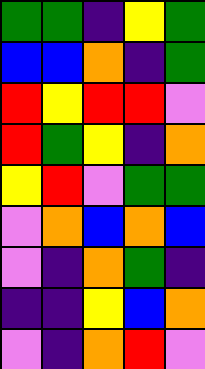[["green", "green", "indigo", "yellow", "green"], ["blue", "blue", "orange", "indigo", "green"], ["red", "yellow", "red", "red", "violet"], ["red", "green", "yellow", "indigo", "orange"], ["yellow", "red", "violet", "green", "green"], ["violet", "orange", "blue", "orange", "blue"], ["violet", "indigo", "orange", "green", "indigo"], ["indigo", "indigo", "yellow", "blue", "orange"], ["violet", "indigo", "orange", "red", "violet"]]